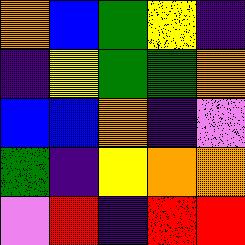[["orange", "blue", "green", "yellow", "indigo"], ["indigo", "yellow", "green", "green", "orange"], ["blue", "blue", "orange", "indigo", "violet"], ["green", "indigo", "yellow", "orange", "orange"], ["violet", "red", "indigo", "red", "red"]]